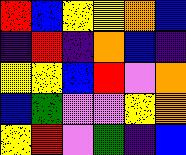[["red", "blue", "yellow", "yellow", "orange", "blue"], ["indigo", "red", "indigo", "orange", "blue", "indigo"], ["yellow", "yellow", "blue", "red", "violet", "orange"], ["blue", "green", "violet", "violet", "yellow", "orange"], ["yellow", "red", "violet", "green", "indigo", "blue"]]